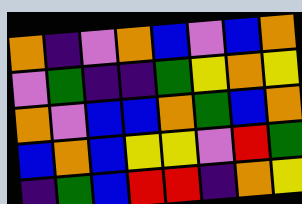[["orange", "indigo", "violet", "orange", "blue", "violet", "blue", "orange"], ["violet", "green", "indigo", "indigo", "green", "yellow", "orange", "yellow"], ["orange", "violet", "blue", "blue", "orange", "green", "blue", "orange"], ["blue", "orange", "blue", "yellow", "yellow", "violet", "red", "green"], ["indigo", "green", "blue", "red", "red", "indigo", "orange", "yellow"]]